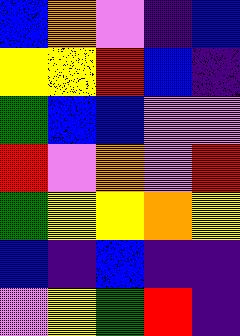[["blue", "orange", "violet", "indigo", "blue"], ["yellow", "yellow", "red", "blue", "indigo"], ["green", "blue", "blue", "violet", "violet"], ["red", "violet", "orange", "violet", "red"], ["green", "yellow", "yellow", "orange", "yellow"], ["blue", "indigo", "blue", "indigo", "indigo"], ["violet", "yellow", "green", "red", "indigo"]]